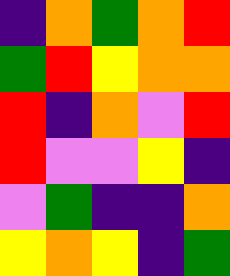[["indigo", "orange", "green", "orange", "red"], ["green", "red", "yellow", "orange", "orange"], ["red", "indigo", "orange", "violet", "red"], ["red", "violet", "violet", "yellow", "indigo"], ["violet", "green", "indigo", "indigo", "orange"], ["yellow", "orange", "yellow", "indigo", "green"]]